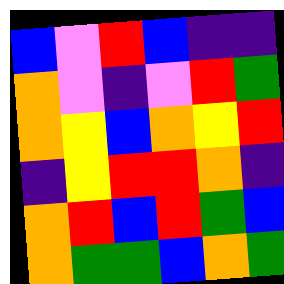[["blue", "violet", "red", "blue", "indigo", "indigo"], ["orange", "violet", "indigo", "violet", "red", "green"], ["orange", "yellow", "blue", "orange", "yellow", "red"], ["indigo", "yellow", "red", "red", "orange", "indigo"], ["orange", "red", "blue", "red", "green", "blue"], ["orange", "green", "green", "blue", "orange", "green"]]